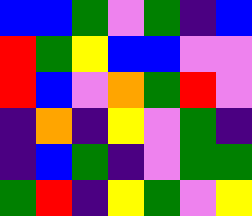[["blue", "blue", "green", "violet", "green", "indigo", "blue"], ["red", "green", "yellow", "blue", "blue", "violet", "violet"], ["red", "blue", "violet", "orange", "green", "red", "violet"], ["indigo", "orange", "indigo", "yellow", "violet", "green", "indigo"], ["indigo", "blue", "green", "indigo", "violet", "green", "green"], ["green", "red", "indigo", "yellow", "green", "violet", "yellow"]]